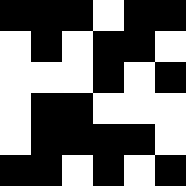[["black", "black", "black", "white", "black", "black"], ["white", "black", "white", "black", "black", "white"], ["white", "white", "white", "black", "white", "black"], ["white", "black", "black", "white", "white", "white"], ["white", "black", "black", "black", "black", "white"], ["black", "black", "white", "black", "white", "black"]]